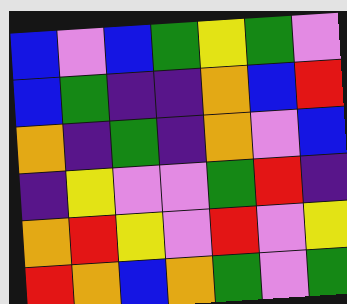[["blue", "violet", "blue", "green", "yellow", "green", "violet"], ["blue", "green", "indigo", "indigo", "orange", "blue", "red"], ["orange", "indigo", "green", "indigo", "orange", "violet", "blue"], ["indigo", "yellow", "violet", "violet", "green", "red", "indigo"], ["orange", "red", "yellow", "violet", "red", "violet", "yellow"], ["red", "orange", "blue", "orange", "green", "violet", "green"]]